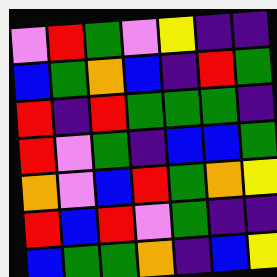[["violet", "red", "green", "violet", "yellow", "indigo", "indigo"], ["blue", "green", "orange", "blue", "indigo", "red", "green"], ["red", "indigo", "red", "green", "green", "green", "indigo"], ["red", "violet", "green", "indigo", "blue", "blue", "green"], ["orange", "violet", "blue", "red", "green", "orange", "yellow"], ["red", "blue", "red", "violet", "green", "indigo", "indigo"], ["blue", "green", "green", "orange", "indigo", "blue", "yellow"]]